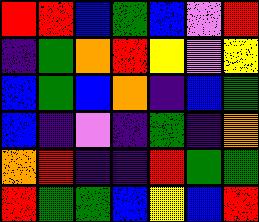[["red", "red", "blue", "green", "blue", "violet", "red"], ["indigo", "green", "orange", "red", "yellow", "violet", "yellow"], ["blue", "green", "blue", "orange", "indigo", "blue", "green"], ["blue", "indigo", "violet", "indigo", "green", "indigo", "orange"], ["orange", "red", "indigo", "indigo", "red", "green", "green"], ["red", "green", "green", "blue", "yellow", "blue", "red"]]